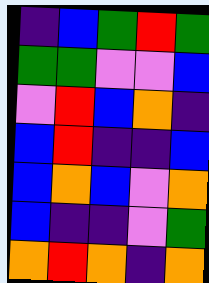[["indigo", "blue", "green", "red", "green"], ["green", "green", "violet", "violet", "blue"], ["violet", "red", "blue", "orange", "indigo"], ["blue", "red", "indigo", "indigo", "blue"], ["blue", "orange", "blue", "violet", "orange"], ["blue", "indigo", "indigo", "violet", "green"], ["orange", "red", "orange", "indigo", "orange"]]